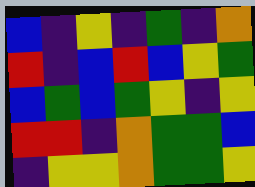[["blue", "indigo", "yellow", "indigo", "green", "indigo", "orange"], ["red", "indigo", "blue", "red", "blue", "yellow", "green"], ["blue", "green", "blue", "green", "yellow", "indigo", "yellow"], ["red", "red", "indigo", "orange", "green", "green", "blue"], ["indigo", "yellow", "yellow", "orange", "green", "green", "yellow"]]